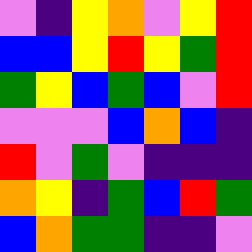[["violet", "indigo", "yellow", "orange", "violet", "yellow", "red"], ["blue", "blue", "yellow", "red", "yellow", "green", "red"], ["green", "yellow", "blue", "green", "blue", "violet", "red"], ["violet", "violet", "violet", "blue", "orange", "blue", "indigo"], ["red", "violet", "green", "violet", "indigo", "indigo", "indigo"], ["orange", "yellow", "indigo", "green", "blue", "red", "green"], ["blue", "orange", "green", "green", "indigo", "indigo", "violet"]]